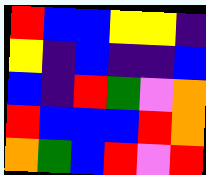[["red", "blue", "blue", "yellow", "yellow", "indigo"], ["yellow", "indigo", "blue", "indigo", "indigo", "blue"], ["blue", "indigo", "red", "green", "violet", "orange"], ["red", "blue", "blue", "blue", "red", "orange"], ["orange", "green", "blue", "red", "violet", "red"]]